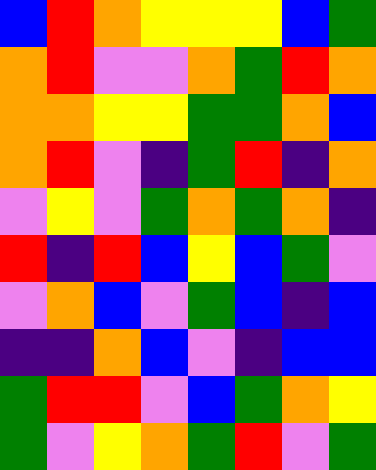[["blue", "red", "orange", "yellow", "yellow", "yellow", "blue", "green"], ["orange", "red", "violet", "violet", "orange", "green", "red", "orange"], ["orange", "orange", "yellow", "yellow", "green", "green", "orange", "blue"], ["orange", "red", "violet", "indigo", "green", "red", "indigo", "orange"], ["violet", "yellow", "violet", "green", "orange", "green", "orange", "indigo"], ["red", "indigo", "red", "blue", "yellow", "blue", "green", "violet"], ["violet", "orange", "blue", "violet", "green", "blue", "indigo", "blue"], ["indigo", "indigo", "orange", "blue", "violet", "indigo", "blue", "blue"], ["green", "red", "red", "violet", "blue", "green", "orange", "yellow"], ["green", "violet", "yellow", "orange", "green", "red", "violet", "green"]]